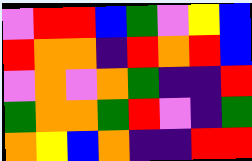[["violet", "red", "red", "blue", "green", "violet", "yellow", "blue"], ["red", "orange", "orange", "indigo", "red", "orange", "red", "blue"], ["violet", "orange", "violet", "orange", "green", "indigo", "indigo", "red"], ["green", "orange", "orange", "green", "red", "violet", "indigo", "green"], ["orange", "yellow", "blue", "orange", "indigo", "indigo", "red", "red"]]